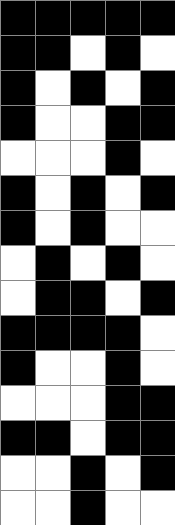[["black", "black", "black", "black", "black"], ["black", "black", "white", "black", "white"], ["black", "white", "black", "white", "black"], ["black", "white", "white", "black", "black"], ["white", "white", "white", "black", "white"], ["black", "white", "black", "white", "black"], ["black", "white", "black", "white", "white"], ["white", "black", "white", "black", "white"], ["white", "black", "black", "white", "black"], ["black", "black", "black", "black", "white"], ["black", "white", "white", "black", "white"], ["white", "white", "white", "black", "black"], ["black", "black", "white", "black", "black"], ["white", "white", "black", "white", "black"], ["white", "white", "black", "white", "white"]]